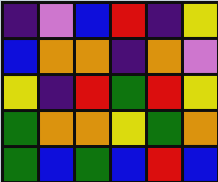[["indigo", "violet", "blue", "red", "indigo", "yellow"], ["blue", "orange", "orange", "indigo", "orange", "violet"], ["yellow", "indigo", "red", "green", "red", "yellow"], ["green", "orange", "orange", "yellow", "green", "orange"], ["green", "blue", "green", "blue", "red", "blue"]]